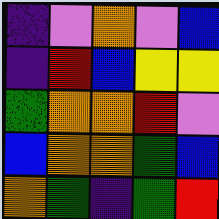[["indigo", "violet", "orange", "violet", "blue"], ["indigo", "red", "blue", "yellow", "yellow"], ["green", "orange", "orange", "red", "violet"], ["blue", "orange", "orange", "green", "blue"], ["orange", "green", "indigo", "green", "red"]]